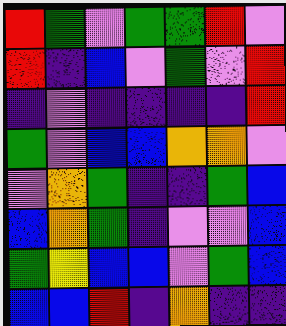[["red", "green", "violet", "green", "green", "red", "violet"], ["red", "indigo", "blue", "violet", "green", "violet", "red"], ["indigo", "violet", "indigo", "indigo", "indigo", "indigo", "red"], ["green", "violet", "blue", "blue", "orange", "orange", "violet"], ["violet", "orange", "green", "indigo", "indigo", "green", "blue"], ["blue", "orange", "green", "indigo", "violet", "violet", "blue"], ["green", "yellow", "blue", "blue", "violet", "green", "blue"], ["blue", "blue", "red", "indigo", "orange", "indigo", "indigo"]]